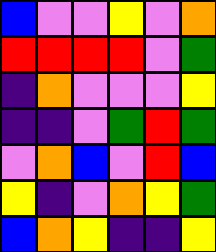[["blue", "violet", "violet", "yellow", "violet", "orange"], ["red", "red", "red", "red", "violet", "green"], ["indigo", "orange", "violet", "violet", "violet", "yellow"], ["indigo", "indigo", "violet", "green", "red", "green"], ["violet", "orange", "blue", "violet", "red", "blue"], ["yellow", "indigo", "violet", "orange", "yellow", "green"], ["blue", "orange", "yellow", "indigo", "indigo", "yellow"]]